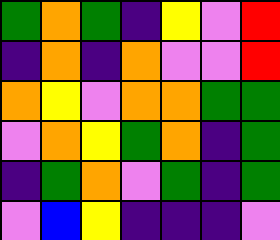[["green", "orange", "green", "indigo", "yellow", "violet", "red"], ["indigo", "orange", "indigo", "orange", "violet", "violet", "red"], ["orange", "yellow", "violet", "orange", "orange", "green", "green"], ["violet", "orange", "yellow", "green", "orange", "indigo", "green"], ["indigo", "green", "orange", "violet", "green", "indigo", "green"], ["violet", "blue", "yellow", "indigo", "indigo", "indigo", "violet"]]